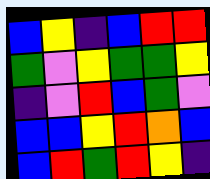[["blue", "yellow", "indigo", "blue", "red", "red"], ["green", "violet", "yellow", "green", "green", "yellow"], ["indigo", "violet", "red", "blue", "green", "violet"], ["blue", "blue", "yellow", "red", "orange", "blue"], ["blue", "red", "green", "red", "yellow", "indigo"]]